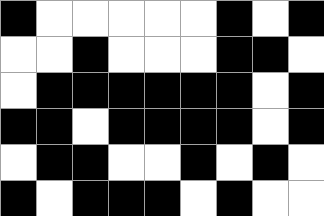[["black", "white", "white", "white", "white", "white", "black", "white", "black"], ["white", "white", "black", "white", "white", "white", "black", "black", "white"], ["white", "black", "black", "black", "black", "black", "black", "white", "black"], ["black", "black", "white", "black", "black", "black", "black", "white", "black"], ["white", "black", "black", "white", "white", "black", "white", "black", "white"], ["black", "white", "black", "black", "black", "white", "black", "white", "white"]]